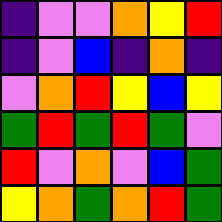[["indigo", "violet", "violet", "orange", "yellow", "red"], ["indigo", "violet", "blue", "indigo", "orange", "indigo"], ["violet", "orange", "red", "yellow", "blue", "yellow"], ["green", "red", "green", "red", "green", "violet"], ["red", "violet", "orange", "violet", "blue", "green"], ["yellow", "orange", "green", "orange", "red", "green"]]